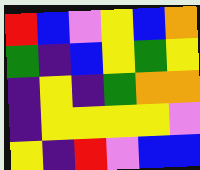[["red", "blue", "violet", "yellow", "blue", "orange"], ["green", "indigo", "blue", "yellow", "green", "yellow"], ["indigo", "yellow", "indigo", "green", "orange", "orange"], ["indigo", "yellow", "yellow", "yellow", "yellow", "violet"], ["yellow", "indigo", "red", "violet", "blue", "blue"]]